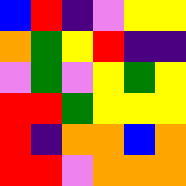[["blue", "red", "indigo", "violet", "yellow", "yellow"], ["orange", "green", "yellow", "red", "indigo", "indigo"], ["violet", "green", "violet", "yellow", "green", "yellow"], ["red", "red", "green", "yellow", "yellow", "yellow"], ["red", "indigo", "orange", "orange", "blue", "orange"], ["red", "red", "violet", "orange", "orange", "orange"]]